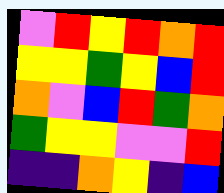[["violet", "red", "yellow", "red", "orange", "red"], ["yellow", "yellow", "green", "yellow", "blue", "red"], ["orange", "violet", "blue", "red", "green", "orange"], ["green", "yellow", "yellow", "violet", "violet", "red"], ["indigo", "indigo", "orange", "yellow", "indigo", "blue"]]